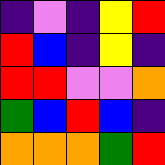[["indigo", "violet", "indigo", "yellow", "red"], ["red", "blue", "indigo", "yellow", "indigo"], ["red", "red", "violet", "violet", "orange"], ["green", "blue", "red", "blue", "indigo"], ["orange", "orange", "orange", "green", "red"]]